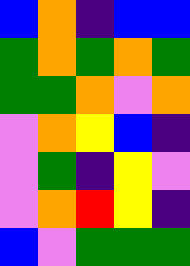[["blue", "orange", "indigo", "blue", "blue"], ["green", "orange", "green", "orange", "green"], ["green", "green", "orange", "violet", "orange"], ["violet", "orange", "yellow", "blue", "indigo"], ["violet", "green", "indigo", "yellow", "violet"], ["violet", "orange", "red", "yellow", "indigo"], ["blue", "violet", "green", "green", "green"]]